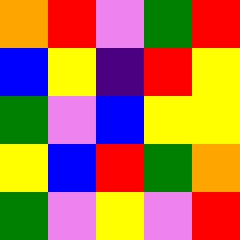[["orange", "red", "violet", "green", "red"], ["blue", "yellow", "indigo", "red", "yellow"], ["green", "violet", "blue", "yellow", "yellow"], ["yellow", "blue", "red", "green", "orange"], ["green", "violet", "yellow", "violet", "red"]]